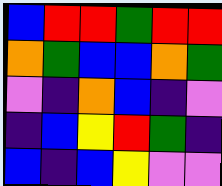[["blue", "red", "red", "green", "red", "red"], ["orange", "green", "blue", "blue", "orange", "green"], ["violet", "indigo", "orange", "blue", "indigo", "violet"], ["indigo", "blue", "yellow", "red", "green", "indigo"], ["blue", "indigo", "blue", "yellow", "violet", "violet"]]